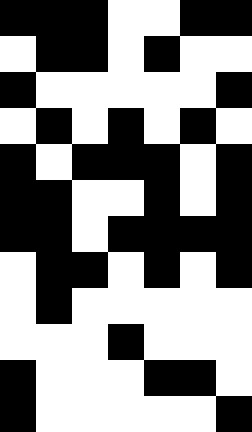[["black", "black", "black", "white", "white", "black", "black"], ["white", "black", "black", "white", "black", "white", "white"], ["black", "white", "white", "white", "white", "white", "black"], ["white", "black", "white", "black", "white", "black", "white"], ["black", "white", "black", "black", "black", "white", "black"], ["black", "black", "white", "white", "black", "white", "black"], ["black", "black", "white", "black", "black", "black", "black"], ["white", "black", "black", "white", "black", "white", "black"], ["white", "black", "white", "white", "white", "white", "white"], ["white", "white", "white", "black", "white", "white", "white"], ["black", "white", "white", "white", "black", "black", "white"], ["black", "white", "white", "white", "white", "white", "black"]]